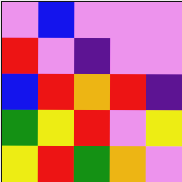[["violet", "blue", "violet", "violet", "violet"], ["red", "violet", "indigo", "violet", "violet"], ["blue", "red", "orange", "red", "indigo"], ["green", "yellow", "red", "violet", "yellow"], ["yellow", "red", "green", "orange", "violet"]]